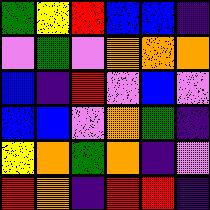[["green", "yellow", "red", "blue", "blue", "indigo"], ["violet", "green", "violet", "orange", "orange", "orange"], ["blue", "indigo", "red", "violet", "blue", "violet"], ["blue", "blue", "violet", "orange", "green", "indigo"], ["yellow", "orange", "green", "orange", "indigo", "violet"], ["red", "orange", "indigo", "red", "red", "indigo"]]